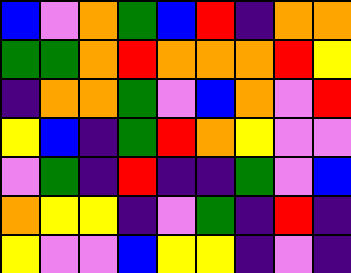[["blue", "violet", "orange", "green", "blue", "red", "indigo", "orange", "orange"], ["green", "green", "orange", "red", "orange", "orange", "orange", "red", "yellow"], ["indigo", "orange", "orange", "green", "violet", "blue", "orange", "violet", "red"], ["yellow", "blue", "indigo", "green", "red", "orange", "yellow", "violet", "violet"], ["violet", "green", "indigo", "red", "indigo", "indigo", "green", "violet", "blue"], ["orange", "yellow", "yellow", "indigo", "violet", "green", "indigo", "red", "indigo"], ["yellow", "violet", "violet", "blue", "yellow", "yellow", "indigo", "violet", "indigo"]]